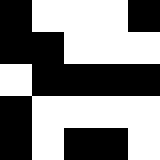[["black", "white", "white", "white", "black"], ["black", "black", "white", "white", "white"], ["white", "black", "black", "black", "black"], ["black", "white", "white", "white", "white"], ["black", "white", "black", "black", "white"]]